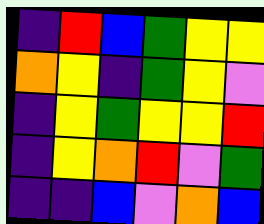[["indigo", "red", "blue", "green", "yellow", "yellow"], ["orange", "yellow", "indigo", "green", "yellow", "violet"], ["indigo", "yellow", "green", "yellow", "yellow", "red"], ["indigo", "yellow", "orange", "red", "violet", "green"], ["indigo", "indigo", "blue", "violet", "orange", "blue"]]